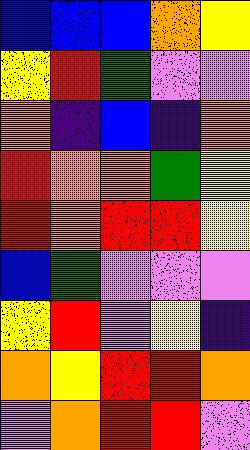[["blue", "blue", "blue", "orange", "yellow"], ["yellow", "red", "green", "violet", "violet"], ["orange", "indigo", "blue", "indigo", "orange"], ["red", "orange", "orange", "green", "yellow"], ["red", "orange", "red", "red", "yellow"], ["blue", "green", "violet", "violet", "violet"], ["yellow", "red", "violet", "yellow", "indigo"], ["orange", "yellow", "red", "red", "orange"], ["violet", "orange", "red", "red", "violet"]]